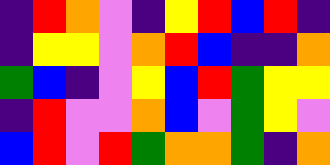[["indigo", "red", "orange", "violet", "indigo", "yellow", "red", "blue", "red", "indigo"], ["indigo", "yellow", "yellow", "violet", "orange", "red", "blue", "indigo", "indigo", "orange"], ["green", "blue", "indigo", "violet", "yellow", "blue", "red", "green", "yellow", "yellow"], ["indigo", "red", "violet", "violet", "orange", "blue", "violet", "green", "yellow", "violet"], ["blue", "red", "violet", "red", "green", "orange", "orange", "green", "indigo", "orange"]]